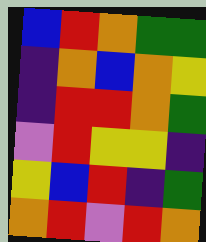[["blue", "red", "orange", "green", "green"], ["indigo", "orange", "blue", "orange", "yellow"], ["indigo", "red", "red", "orange", "green"], ["violet", "red", "yellow", "yellow", "indigo"], ["yellow", "blue", "red", "indigo", "green"], ["orange", "red", "violet", "red", "orange"]]